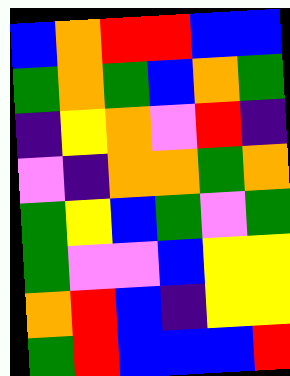[["blue", "orange", "red", "red", "blue", "blue"], ["green", "orange", "green", "blue", "orange", "green"], ["indigo", "yellow", "orange", "violet", "red", "indigo"], ["violet", "indigo", "orange", "orange", "green", "orange"], ["green", "yellow", "blue", "green", "violet", "green"], ["green", "violet", "violet", "blue", "yellow", "yellow"], ["orange", "red", "blue", "indigo", "yellow", "yellow"], ["green", "red", "blue", "blue", "blue", "red"]]